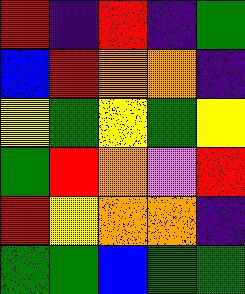[["red", "indigo", "red", "indigo", "green"], ["blue", "red", "orange", "orange", "indigo"], ["yellow", "green", "yellow", "green", "yellow"], ["green", "red", "orange", "violet", "red"], ["red", "yellow", "orange", "orange", "indigo"], ["green", "green", "blue", "green", "green"]]